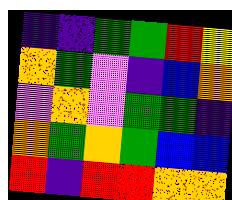[["indigo", "indigo", "green", "green", "red", "yellow"], ["orange", "green", "violet", "indigo", "blue", "orange"], ["violet", "orange", "violet", "green", "green", "indigo"], ["orange", "green", "orange", "green", "blue", "blue"], ["red", "indigo", "red", "red", "orange", "orange"]]